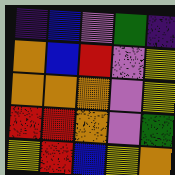[["indigo", "blue", "violet", "green", "indigo"], ["orange", "blue", "red", "violet", "yellow"], ["orange", "orange", "orange", "violet", "yellow"], ["red", "red", "orange", "violet", "green"], ["yellow", "red", "blue", "yellow", "orange"]]